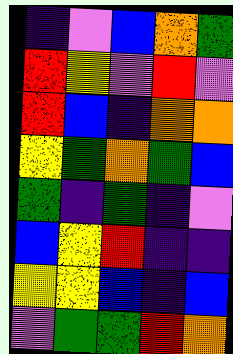[["indigo", "violet", "blue", "orange", "green"], ["red", "yellow", "violet", "red", "violet"], ["red", "blue", "indigo", "orange", "orange"], ["yellow", "green", "orange", "green", "blue"], ["green", "indigo", "green", "indigo", "violet"], ["blue", "yellow", "red", "indigo", "indigo"], ["yellow", "yellow", "blue", "indigo", "blue"], ["violet", "green", "green", "red", "orange"]]